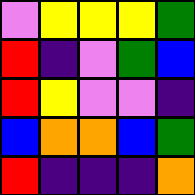[["violet", "yellow", "yellow", "yellow", "green"], ["red", "indigo", "violet", "green", "blue"], ["red", "yellow", "violet", "violet", "indigo"], ["blue", "orange", "orange", "blue", "green"], ["red", "indigo", "indigo", "indigo", "orange"]]